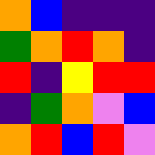[["orange", "blue", "indigo", "indigo", "indigo"], ["green", "orange", "red", "orange", "indigo"], ["red", "indigo", "yellow", "red", "red"], ["indigo", "green", "orange", "violet", "blue"], ["orange", "red", "blue", "red", "violet"]]